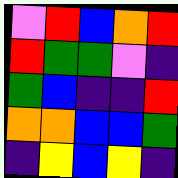[["violet", "red", "blue", "orange", "red"], ["red", "green", "green", "violet", "indigo"], ["green", "blue", "indigo", "indigo", "red"], ["orange", "orange", "blue", "blue", "green"], ["indigo", "yellow", "blue", "yellow", "indigo"]]